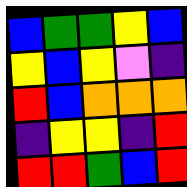[["blue", "green", "green", "yellow", "blue"], ["yellow", "blue", "yellow", "violet", "indigo"], ["red", "blue", "orange", "orange", "orange"], ["indigo", "yellow", "yellow", "indigo", "red"], ["red", "red", "green", "blue", "red"]]